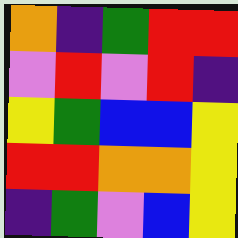[["orange", "indigo", "green", "red", "red"], ["violet", "red", "violet", "red", "indigo"], ["yellow", "green", "blue", "blue", "yellow"], ["red", "red", "orange", "orange", "yellow"], ["indigo", "green", "violet", "blue", "yellow"]]